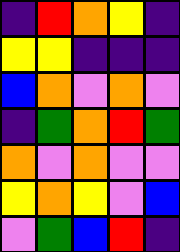[["indigo", "red", "orange", "yellow", "indigo"], ["yellow", "yellow", "indigo", "indigo", "indigo"], ["blue", "orange", "violet", "orange", "violet"], ["indigo", "green", "orange", "red", "green"], ["orange", "violet", "orange", "violet", "violet"], ["yellow", "orange", "yellow", "violet", "blue"], ["violet", "green", "blue", "red", "indigo"]]